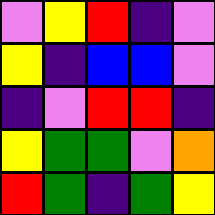[["violet", "yellow", "red", "indigo", "violet"], ["yellow", "indigo", "blue", "blue", "violet"], ["indigo", "violet", "red", "red", "indigo"], ["yellow", "green", "green", "violet", "orange"], ["red", "green", "indigo", "green", "yellow"]]